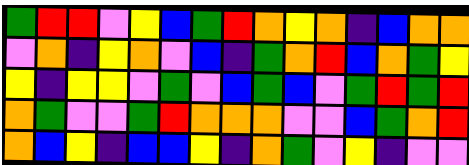[["green", "red", "red", "violet", "yellow", "blue", "green", "red", "orange", "yellow", "orange", "indigo", "blue", "orange", "orange"], ["violet", "orange", "indigo", "yellow", "orange", "violet", "blue", "indigo", "green", "orange", "red", "blue", "orange", "green", "yellow"], ["yellow", "indigo", "yellow", "yellow", "violet", "green", "violet", "blue", "green", "blue", "violet", "green", "red", "green", "red"], ["orange", "green", "violet", "violet", "green", "red", "orange", "orange", "orange", "violet", "violet", "blue", "green", "orange", "red"], ["orange", "blue", "yellow", "indigo", "blue", "blue", "yellow", "indigo", "orange", "green", "violet", "yellow", "indigo", "violet", "violet"]]